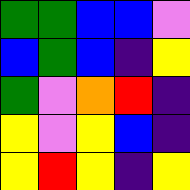[["green", "green", "blue", "blue", "violet"], ["blue", "green", "blue", "indigo", "yellow"], ["green", "violet", "orange", "red", "indigo"], ["yellow", "violet", "yellow", "blue", "indigo"], ["yellow", "red", "yellow", "indigo", "yellow"]]